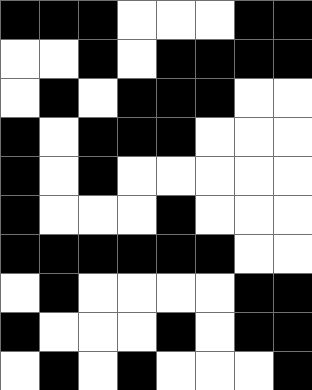[["black", "black", "black", "white", "white", "white", "black", "black"], ["white", "white", "black", "white", "black", "black", "black", "black"], ["white", "black", "white", "black", "black", "black", "white", "white"], ["black", "white", "black", "black", "black", "white", "white", "white"], ["black", "white", "black", "white", "white", "white", "white", "white"], ["black", "white", "white", "white", "black", "white", "white", "white"], ["black", "black", "black", "black", "black", "black", "white", "white"], ["white", "black", "white", "white", "white", "white", "black", "black"], ["black", "white", "white", "white", "black", "white", "black", "black"], ["white", "black", "white", "black", "white", "white", "white", "black"]]